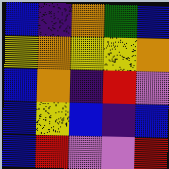[["blue", "indigo", "orange", "green", "blue"], ["yellow", "orange", "yellow", "yellow", "orange"], ["blue", "orange", "indigo", "red", "violet"], ["blue", "yellow", "blue", "indigo", "blue"], ["blue", "red", "violet", "violet", "red"]]